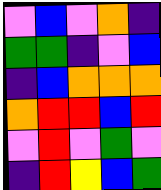[["violet", "blue", "violet", "orange", "indigo"], ["green", "green", "indigo", "violet", "blue"], ["indigo", "blue", "orange", "orange", "orange"], ["orange", "red", "red", "blue", "red"], ["violet", "red", "violet", "green", "violet"], ["indigo", "red", "yellow", "blue", "green"]]